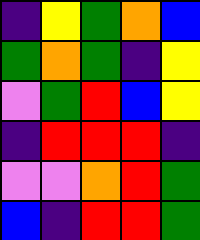[["indigo", "yellow", "green", "orange", "blue"], ["green", "orange", "green", "indigo", "yellow"], ["violet", "green", "red", "blue", "yellow"], ["indigo", "red", "red", "red", "indigo"], ["violet", "violet", "orange", "red", "green"], ["blue", "indigo", "red", "red", "green"]]